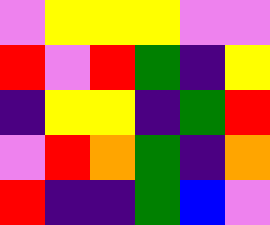[["violet", "yellow", "yellow", "yellow", "violet", "violet"], ["red", "violet", "red", "green", "indigo", "yellow"], ["indigo", "yellow", "yellow", "indigo", "green", "red"], ["violet", "red", "orange", "green", "indigo", "orange"], ["red", "indigo", "indigo", "green", "blue", "violet"]]